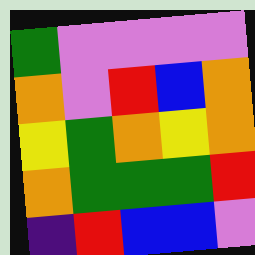[["green", "violet", "violet", "violet", "violet"], ["orange", "violet", "red", "blue", "orange"], ["yellow", "green", "orange", "yellow", "orange"], ["orange", "green", "green", "green", "red"], ["indigo", "red", "blue", "blue", "violet"]]